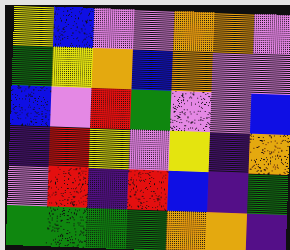[["yellow", "blue", "violet", "violet", "orange", "orange", "violet"], ["green", "yellow", "orange", "blue", "orange", "violet", "violet"], ["blue", "violet", "red", "green", "violet", "violet", "blue"], ["indigo", "red", "yellow", "violet", "yellow", "indigo", "orange"], ["violet", "red", "indigo", "red", "blue", "indigo", "green"], ["green", "green", "green", "green", "orange", "orange", "indigo"]]